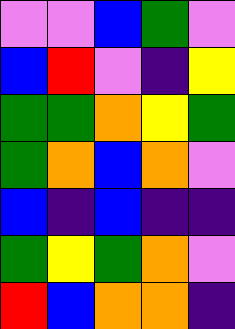[["violet", "violet", "blue", "green", "violet"], ["blue", "red", "violet", "indigo", "yellow"], ["green", "green", "orange", "yellow", "green"], ["green", "orange", "blue", "orange", "violet"], ["blue", "indigo", "blue", "indigo", "indigo"], ["green", "yellow", "green", "orange", "violet"], ["red", "blue", "orange", "orange", "indigo"]]